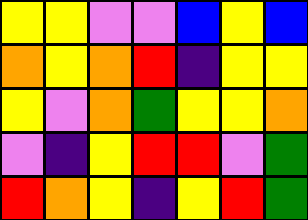[["yellow", "yellow", "violet", "violet", "blue", "yellow", "blue"], ["orange", "yellow", "orange", "red", "indigo", "yellow", "yellow"], ["yellow", "violet", "orange", "green", "yellow", "yellow", "orange"], ["violet", "indigo", "yellow", "red", "red", "violet", "green"], ["red", "orange", "yellow", "indigo", "yellow", "red", "green"]]